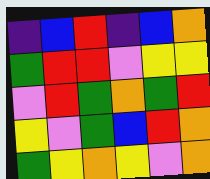[["indigo", "blue", "red", "indigo", "blue", "orange"], ["green", "red", "red", "violet", "yellow", "yellow"], ["violet", "red", "green", "orange", "green", "red"], ["yellow", "violet", "green", "blue", "red", "orange"], ["green", "yellow", "orange", "yellow", "violet", "orange"]]